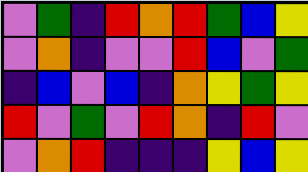[["violet", "green", "indigo", "red", "orange", "red", "green", "blue", "yellow"], ["violet", "orange", "indigo", "violet", "violet", "red", "blue", "violet", "green"], ["indigo", "blue", "violet", "blue", "indigo", "orange", "yellow", "green", "yellow"], ["red", "violet", "green", "violet", "red", "orange", "indigo", "red", "violet"], ["violet", "orange", "red", "indigo", "indigo", "indigo", "yellow", "blue", "yellow"]]